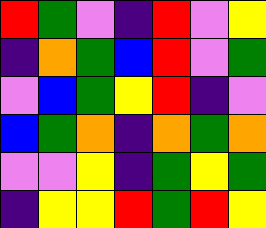[["red", "green", "violet", "indigo", "red", "violet", "yellow"], ["indigo", "orange", "green", "blue", "red", "violet", "green"], ["violet", "blue", "green", "yellow", "red", "indigo", "violet"], ["blue", "green", "orange", "indigo", "orange", "green", "orange"], ["violet", "violet", "yellow", "indigo", "green", "yellow", "green"], ["indigo", "yellow", "yellow", "red", "green", "red", "yellow"]]